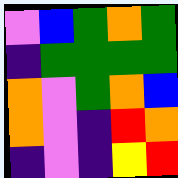[["violet", "blue", "green", "orange", "green"], ["indigo", "green", "green", "green", "green"], ["orange", "violet", "green", "orange", "blue"], ["orange", "violet", "indigo", "red", "orange"], ["indigo", "violet", "indigo", "yellow", "red"]]